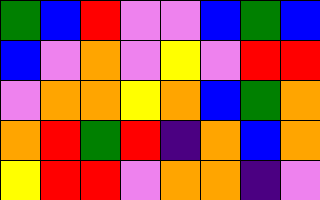[["green", "blue", "red", "violet", "violet", "blue", "green", "blue"], ["blue", "violet", "orange", "violet", "yellow", "violet", "red", "red"], ["violet", "orange", "orange", "yellow", "orange", "blue", "green", "orange"], ["orange", "red", "green", "red", "indigo", "orange", "blue", "orange"], ["yellow", "red", "red", "violet", "orange", "orange", "indigo", "violet"]]